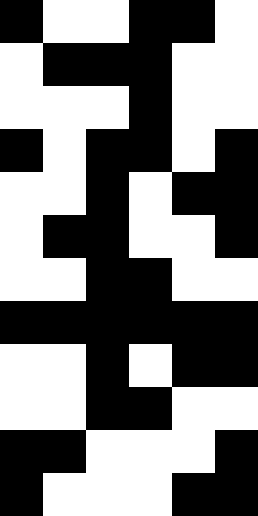[["black", "white", "white", "black", "black", "white"], ["white", "black", "black", "black", "white", "white"], ["white", "white", "white", "black", "white", "white"], ["black", "white", "black", "black", "white", "black"], ["white", "white", "black", "white", "black", "black"], ["white", "black", "black", "white", "white", "black"], ["white", "white", "black", "black", "white", "white"], ["black", "black", "black", "black", "black", "black"], ["white", "white", "black", "white", "black", "black"], ["white", "white", "black", "black", "white", "white"], ["black", "black", "white", "white", "white", "black"], ["black", "white", "white", "white", "black", "black"]]